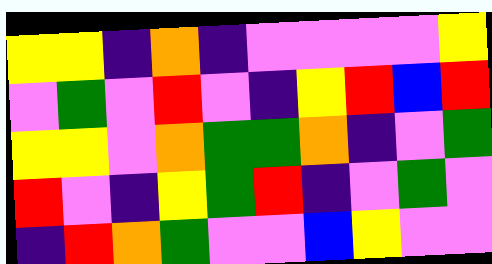[["yellow", "yellow", "indigo", "orange", "indigo", "violet", "violet", "violet", "violet", "yellow"], ["violet", "green", "violet", "red", "violet", "indigo", "yellow", "red", "blue", "red"], ["yellow", "yellow", "violet", "orange", "green", "green", "orange", "indigo", "violet", "green"], ["red", "violet", "indigo", "yellow", "green", "red", "indigo", "violet", "green", "violet"], ["indigo", "red", "orange", "green", "violet", "violet", "blue", "yellow", "violet", "violet"]]